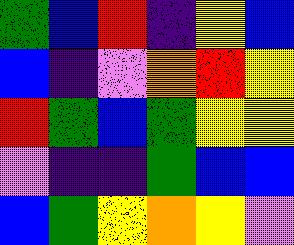[["green", "blue", "red", "indigo", "yellow", "blue"], ["blue", "indigo", "violet", "orange", "red", "yellow"], ["red", "green", "blue", "green", "yellow", "yellow"], ["violet", "indigo", "indigo", "green", "blue", "blue"], ["blue", "green", "yellow", "orange", "yellow", "violet"]]